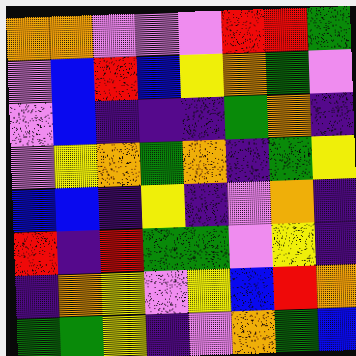[["orange", "orange", "violet", "violet", "violet", "red", "red", "green"], ["violet", "blue", "red", "blue", "yellow", "orange", "green", "violet"], ["violet", "blue", "indigo", "indigo", "indigo", "green", "orange", "indigo"], ["violet", "yellow", "orange", "green", "orange", "indigo", "green", "yellow"], ["blue", "blue", "indigo", "yellow", "indigo", "violet", "orange", "indigo"], ["red", "indigo", "red", "green", "green", "violet", "yellow", "indigo"], ["indigo", "orange", "yellow", "violet", "yellow", "blue", "red", "orange"], ["green", "green", "yellow", "indigo", "violet", "orange", "green", "blue"]]